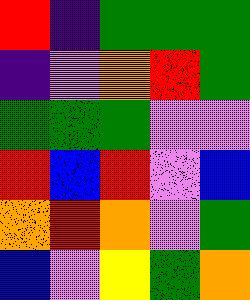[["red", "indigo", "green", "green", "green"], ["indigo", "violet", "orange", "red", "green"], ["green", "green", "green", "violet", "violet"], ["red", "blue", "red", "violet", "blue"], ["orange", "red", "orange", "violet", "green"], ["blue", "violet", "yellow", "green", "orange"]]